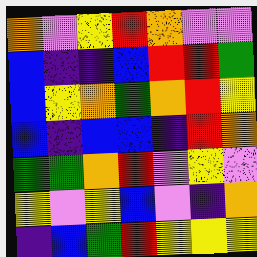[["orange", "violet", "yellow", "red", "orange", "violet", "violet"], ["blue", "indigo", "indigo", "blue", "red", "red", "green"], ["blue", "yellow", "orange", "green", "orange", "red", "yellow"], ["blue", "indigo", "blue", "blue", "indigo", "red", "orange"], ["green", "green", "orange", "red", "violet", "yellow", "violet"], ["yellow", "violet", "yellow", "blue", "violet", "indigo", "orange"], ["indigo", "blue", "green", "red", "yellow", "yellow", "yellow"]]